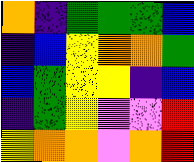[["orange", "indigo", "green", "green", "green", "blue"], ["indigo", "blue", "yellow", "orange", "orange", "green"], ["blue", "green", "yellow", "yellow", "indigo", "blue"], ["indigo", "green", "yellow", "violet", "violet", "red"], ["yellow", "orange", "orange", "violet", "orange", "red"]]